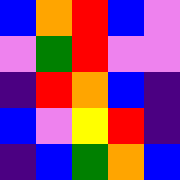[["blue", "orange", "red", "blue", "violet"], ["violet", "green", "red", "violet", "violet"], ["indigo", "red", "orange", "blue", "indigo"], ["blue", "violet", "yellow", "red", "indigo"], ["indigo", "blue", "green", "orange", "blue"]]